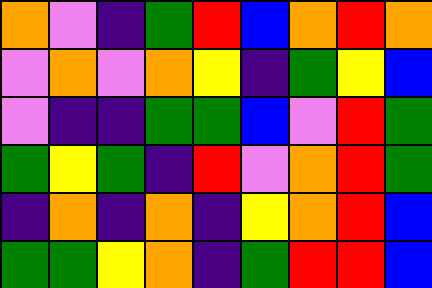[["orange", "violet", "indigo", "green", "red", "blue", "orange", "red", "orange"], ["violet", "orange", "violet", "orange", "yellow", "indigo", "green", "yellow", "blue"], ["violet", "indigo", "indigo", "green", "green", "blue", "violet", "red", "green"], ["green", "yellow", "green", "indigo", "red", "violet", "orange", "red", "green"], ["indigo", "orange", "indigo", "orange", "indigo", "yellow", "orange", "red", "blue"], ["green", "green", "yellow", "orange", "indigo", "green", "red", "red", "blue"]]